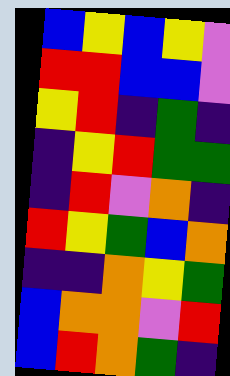[["blue", "yellow", "blue", "yellow", "violet"], ["red", "red", "blue", "blue", "violet"], ["yellow", "red", "indigo", "green", "indigo"], ["indigo", "yellow", "red", "green", "green"], ["indigo", "red", "violet", "orange", "indigo"], ["red", "yellow", "green", "blue", "orange"], ["indigo", "indigo", "orange", "yellow", "green"], ["blue", "orange", "orange", "violet", "red"], ["blue", "red", "orange", "green", "indigo"]]